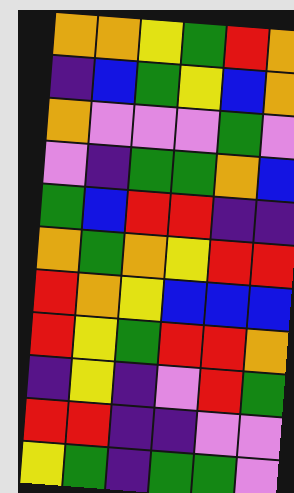[["orange", "orange", "yellow", "green", "red", "orange"], ["indigo", "blue", "green", "yellow", "blue", "orange"], ["orange", "violet", "violet", "violet", "green", "violet"], ["violet", "indigo", "green", "green", "orange", "blue"], ["green", "blue", "red", "red", "indigo", "indigo"], ["orange", "green", "orange", "yellow", "red", "red"], ["red", "orange", "yellow", "blue", "blue", "blue"], ["red", "yellow", "green", "red", "red", "orange"], ["indigo", "yellow", "indigo", "violet", "red", "green"], ["red", "red", "indigo", "indigo", "violet", "violet"], ["yellow", "green", "indigo", "green", "green", "violet"]]